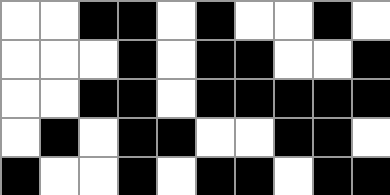[["white", "white", "black", "black", "white", "black", "white", "white", "black", "white"], ["white", "white", "white", "black", "white", "black", "black", "white", "white", "black"], ["white", "white", "black", "black", "white", "black", "black", "black", "black", "black"], ["white", "black", "white", "black", "black", "white", "white", "black", "black", "white"], ["black", "white", "white", "black", "white", "black", "black", "white", "black", "black"]]